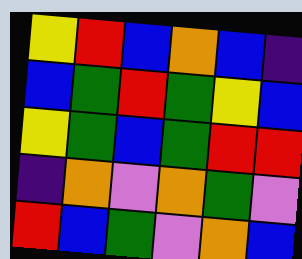[["yellow", "red", "blue", "orange", "blue", "indigo"], ["blue", "green", "red", "green", "yellow", "blue"], ["yellow", "green", "blue", "green", "red", "red"], ["indigo", "orange", "violet", "orange", "green", "violet"], ["red", "blue", "green", "violet", "orange", "blue"]]